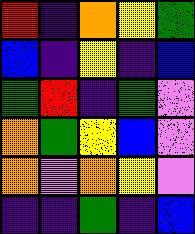[["red", "indigo", "orange", "yellow", "green"], ["blue", "indigo", "yellow", "indigo", "blue"], ["green", "red", "indigo", "green", "violet"], ["orange", "green", "yellow", "blue", "violet"], ["orange", "violet", "orange", "yellow", "violet"], ["indigo", "indigo", "green", "indigo", "blue"]]